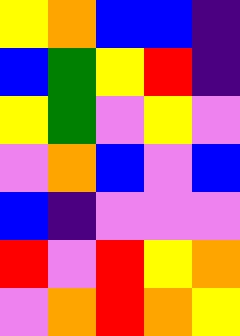[["yellow", "orange", "blue", "blue", "indigo"], ["blue", "green", "yellow", "red", "indigo"], ["yellow", "green", "violet", "yellow", "violet"], ["violet", "orange", "blue", "violet", "blue"], ["blue", "indigo", "violet", "violet", "violet"], ["red", "violet", "red", "yellow", "orange"], ["violet", "orange", "red", "orange", "yellow"]]